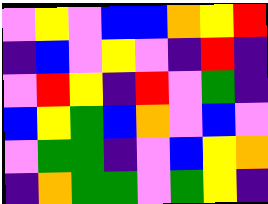[["violet", "yellow", "violet", "blue", "blue", "orange", "yellow", "red"], ["indigo", "blue", "violet", "yellow", "violet", "indigo", "red", "indigo"], ["violet", "red", "yellow", "indigo", "red", "violet", "green", "indigo"], ["blue", "yellow", "green", "blue", "orange", "violet", "blue", "violet"], ["violet", "green", "green", "indigo", "violet", "blue", "yellow", "orange"], ["indigo", "orange", "green", "green", "violet", "green", "yellow", "indigo"]]